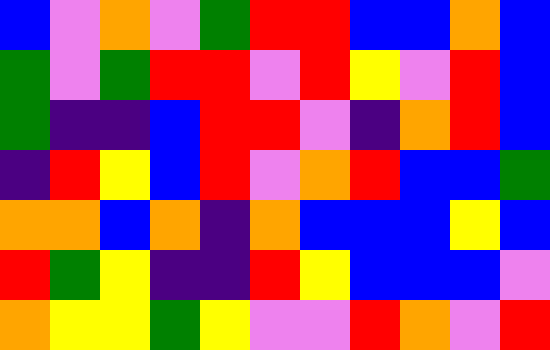[["blue", "violet", "orange", "violet", "green", "red", "red", "blue", "blue", "orange", "blue"], ["green", "violet", "green", "red", "red", "violet", "red", "yellow", "violet", "red", "blue"], ["green", "indigo", "indigo", "blue", "red", "red", "violet", "indigo", "orange", "red", "blue"], ["indigo", "red", "yellow", "blue", "red", "violet", "orange", "red", "blue", "blue", "green"], ["orange", "orange", "blue", "orange", "indigo", "orange", "blue", "blue", "blue", "yellow", "blue"], ["red", "green", "yellow", "indigo", "indigo", "red", "yellow", "blue", "blue", "blue", "violet"], ["orange", "yellow", "yellow", "green", "yellow", "violet", "violet", "red", "orange", "violet", "red"]]